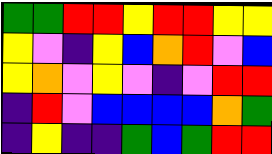[["green", "green", "red", "red", "yellow", "red", "red", "yellow", "yellow"], ["yellow", "violet", "indigo", "yellow", "blue", "orange", "red", "violet", "blue"], ["yellow", "orange", "violet", "yellow", "violet", "indigo", "violet", "red", "red"], ["indigo", "red", "violet", "blue", "blue", "blue", "blue", "orange", "green"], ["indigo", "yellow", "indigo", "indigo", "green", "blue", "green", "red", "red"]]